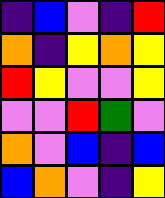[["indigo", "blue", "violet", "indigo", "red"], ["orange", "indigo", "yellow", "orange", "yellow"], ["red", "yellow", "violet", "violet", "yellow"], ["violet", "violet", "red", "green", "violet"], ["orange", "violet", "blue", "indigo", "blue"], ["blue", "orange", "violet", "indigo", "yellow"]]